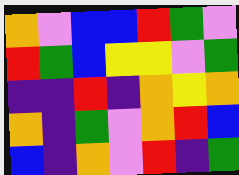[["orange", "violet", "blue", "blue", "red", "green", "violet"], ["red", "green", "blue", "yellow", "yellow", "violet", "green"], ["indigo", "indigo", "red", "indigo", "orange", "yellow", "orange"], ["orange", "indigo", "green", "violet", "orange", "red", "blue"], ["blue", "indigo", "orange", "violet", "red", "indigo", "green"]]